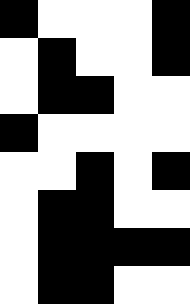[["black", "white", "white", "white", "black"], ["white", "black", "white", "white", "black"], ["white", "black", "black", "white", "white"], ["black", "white", "white", "white", "white"], ["white", "white", "black", "white", "black"], ["white", "black", "black", "white", "white"], ["white", "black", "black", "black", "black"], ["white", "black", "black", "white", "white"]]